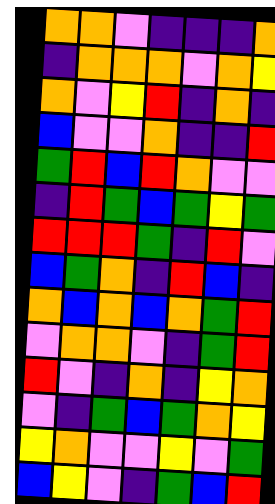[["orange", "orange", "violet", "indigo", "indigo", "indigo", "orange"], ["indigo", "orange", "orange", "orange", "violet", "orange", "yellow"], ["orange", "violet", "yellow", "red", "indigo", "orange", "indigo"], ["blue", "violet", "violet", "orange", "indigo", "indigo", "red"], ["green", "red", "blue", "red", "orange", "violet", "violet"], ["indigo", "red", "green", "blue", "green", "yellow", "green"], ["red", "red", "red", "green", "indigo", "red", "violet"], ["blue", "green", "orange", "indigo", "red", "blue", "indigo"], ["orange", "blue", "orange", "blue", "orange", "green", "red"], ["violet", "orange", "orange", "violet", "indigo", "green", "red"], ["red", "violet", "indigo", "orange", "indigo", "yellow", "orange"], ["violet", "indigo", "green", "blue", "green", "orange", "yellow"], ["yellow", "orange", "violet", "violet", "yellow", "violet", "green"], ["blue", "yellow", "violet", "indigo", "green", "blue", "red"]]